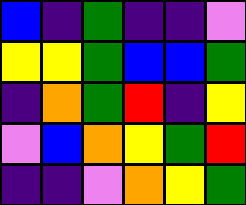[["blue", "indigo", "green", "indigo", "indigo", "violet"], ["yellow", "yellow", "green", "blue", "blue", "green"], ["indigo", "orange", "green", "red", "indigo", "yellow"], ["violet", "blue", "orange", "yellow", "green", "red"], ["indigo", "indigo", "violet", "orange", "yellow", "green"]]